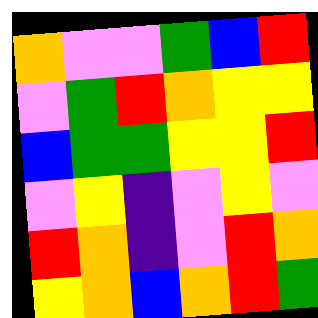[["orange", "violet", "violet", "green", "blue", "red"], ["violet", "green", "red", "orange", "yellow", "yellow"], ["blue", "green", "green", "yellow", "yellow", "red"], ["violet", "yellow", "indigo", "violet", "yellow", "violet"], ["red", "orange", "indigo", "violet", "red", "orange"], ["yellow", "orange", "blue", "orange", "red", "green"]]